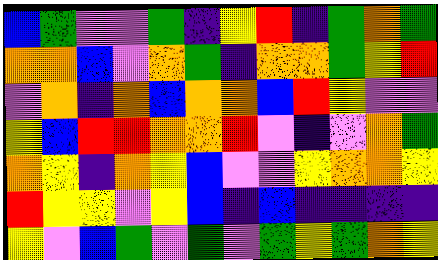[["blue", "green", "violet", "violet", "green", "indigo", "yellow", "red", "indigo", "green", "orange", "green"], ["orange", "orange", "blue", "violet", "orange", "green", "indigo", "orange", "orange", "green", "yellow", "red"], ["violet", "orange", "indigo", "orange", "blue", "orange", "orange", "blue", "red", "yellow", "violet", "violet"], ["yellow", "blue", "red", "red", "orange", "orange", "red", "violet", "indigo", "violet", "orange", "green"], ["orange", "yellow", "indigo", "orange", "yellow", "blue", "violet", "violet", "yellow", "orange", "orange", "yellow"], ["red", "yellow", "yellow", "violet", "yellow", "blue", "indigo", "blue", "indigo", "indigo", "indigo", "indigo"], ["yellow", "violet", "blue", "green", "violet", "green", "violet", "green", "yellow", "green", "orange", "yellow"]]